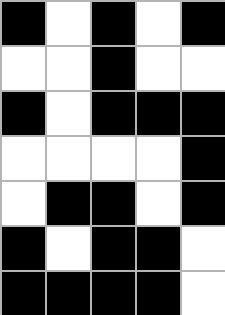[["black", "white", "black", "white", "black"], ["white", "white", "black", "white", "white"], ["black", "white", "black", "black", "black"], ["white", "white", "white", "white", "black"], ["white", "black", "black", "white", "black"], ["black", "white", "black", "black", "white"], ["black", "black", "black", "black", "white"]]